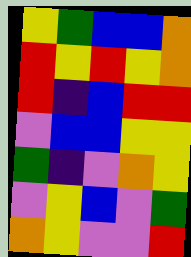[["yellow", "green", "blue", "blue", "orange"], ["red", "yellow", "red", "yellow", "orange"], ["red", "indigo", "blue", "red", "red"], ["violet", "blue", "blue", "yellow", "yellow"], ["green", "indigo", "violet", "orange", "yellow"], ["violet", "yellow", "blue", "violet", "green"], ["orange", "yellow", "violet", "violet", "red"]]